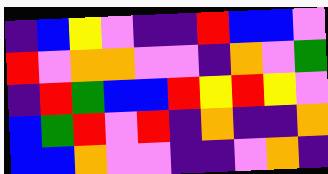[["indigo", "blue", "yellow", "violet", "indigo", "indigo", "red", "blue", "blue", "violet"], ["red", "violet", "orange", "orange", "violet", "violet", "indigo", "orange", "violet", "green"], ["indigo", "red", "green", "blue", "blue", "red", "yellow", "red", "yellow", "violet"], ["blue", "green", "red", "violet", "red", "indigo", "orange", "indigo", "indigo", "orange"], ["blue", "blue", "orange", "violet", "violet", "indigo", "indigo", "violet", "orange", "indigo"]]